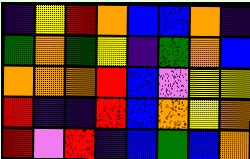[["indigo", "yellow", "red", "orange", "blue", "blue", "orange", "indigo"], ["green", "orange", "green", "yellow", "indigo", "green", "orange", "blue"], ["orange", "orange", "orange", "red", "blue", "violet", "yellow", "yellow"], ["red", "indigo", "indigo", "red", "blue", "orange", "yellow", "orange"], ["red", "violet", "red", "indigo", "blue", "green", "blue", "orange"]]